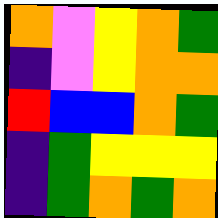[["orange", "violet", "yellow", "orange", "green"], ["indigo", "violet", "yellow", "orange", "orange"], ["red", "blue", "blue", "orange", "green"], ["indigo", "green", "yellow", "yellow", "yellow"], ["indigo", "green", "orange", "green", "orange"]]